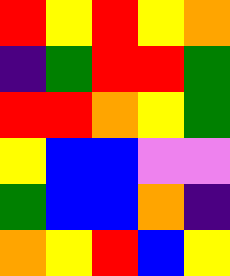[["red", "yellow", "red", "yellow", "orange"], ["indigo", "green", "red", "red", "green"], ["red", "red", "orange", "yellow", "green"], ["yellow", "blue", "blue", "violet", "violet"], ["green", "blue", "blue", "orange", "indigo"], ["orange", "yellow", "red", "blue", "yellow"]]